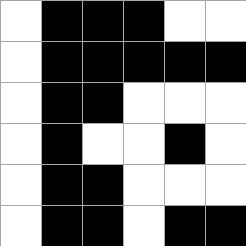[["white", "black", "black", "black", "white", "white"], ["white", "black", "black", "black", "black", "black"], ["white", "black", "black", "white", "white", "white"], ["white", "black", "white", "white", "black", "white"], ["white", "black", "black", "white", "white", "white"], ["white", "black", "black", "white", "black", "black"]]